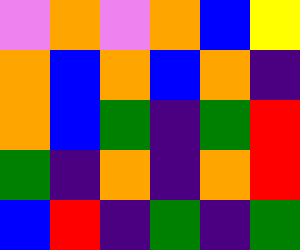[["violet", "orange", "violet", "orange", "blue", "yellow"], ["orange", "blue", "orange", "blue", "orange", "indigo"], ["orange", "blue", "green", "indigo", "green", "red"], ["green", "indigo", "orange", "indigo", "orange", "red"], ["blue", "red", "indigo", "green", "indigo", "green"]]